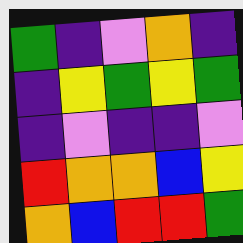[["green", "indigo", "violet", "orange", "indigo"], ["indigo", "yellow", "green", "yellow", "green"], ["indigo", "violet", "indigo", "indigo", "violet"], ["red", "orange", "orange", "blue", "yellow"], ["orange", "blue", "red", "red", "green"]]